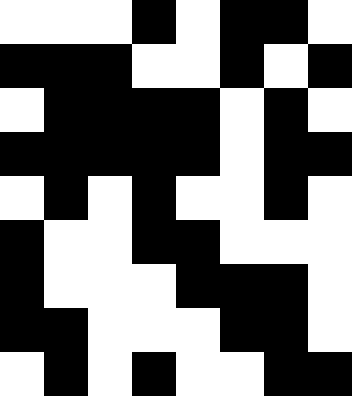[["white", "white", "white", "black", "white", "black", "black", "white"], ["black", "black", "black", "white", "white", "black", "white", "black"], ["white", "black", "black", "black", "black", "white", "black", "white"], ["black", "black", "black", "black", "black", "white", "black", "black"], ["white", "black", "white", "black", "white", "white", "black", "white"], ["black", "white", "white", "black", "black", "white", "white", "white"], ["black", "white", "white", "white", "black", "black", "black", "white"], ["black", "black", "white", "white", "white", "black", "black", "white"], ["white", "black", "white", "black", "white", "white", "black", "black"]]